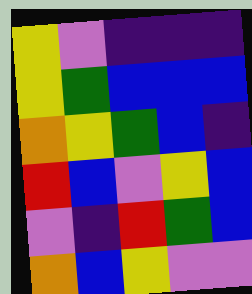[["yellow", "violet", "indigo", "indigo", "indigo"], ["yellow", "green", "blue", "blue", "blue"], ["orange", "yellow", "green", "blue", "indigo"], ["red", "blue", "violet", "yellow", "blue"], ["violet", "indigo", "red", "green", "blue"], ["orange", "blue", "yellow", "violet", "violet"]]